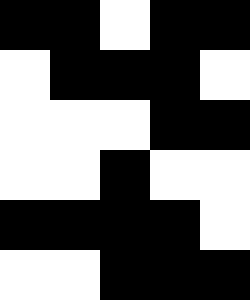[["black", "black", "white", "black", "black"], ["white", "black", "black", "black", "white"], ["white", "white", "white", "black", "black"], ["white", "white", "black", "white", "white"], ["black", "black", "black", "black", "white"], ["white", "white", "black", "black", "black"]]